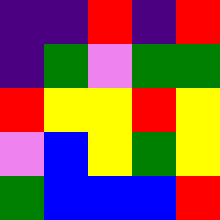[["indigo", "indigo", "red", "indigo", "red"], ["indigo", "green", "violet", "green", "green"], ["red", "yellow", "yellow", "red", "yellow"], ["violet", "blue", "yellow", "green", "yellow"], ["green", "blue", "blue", "blue", "red"]]